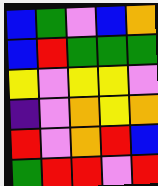[["blue", "green", "violet", "blue", "orange"], ["blue", "red", "green", "green", "green"], ["yellow", "violet", "yellow", "yellow", "violet"], ["indigo", "violet", "orange", "yellow", "orange"], ["red", "violet", "orange", "red", "blue"], ["green", "red", "red", "violet", "red"]]